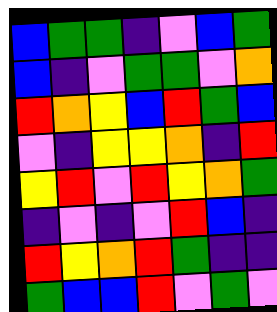[["blue", "green", "green", "indigo", "violet", "blue", "green"], ["blue", "indigo", "violet", "green", "green", "violet", "orange"], ["red", "orange", "yellow", "blue", "red", "green", "blue"], ["violet", "indigo", "yellow", "yellow", "orange", "indigo", "red"], ["yellow", "red", "violet", "red", "yellow", "orange", "green"], ["indigo", "violet", "indigo", "violet", "red", "blue", "indigo"], ["red", "yellow", "orange", "red", "green", "indigo", "indigo"], ["green", "blue", "blue", "red", "violet", "green", "violet"]]